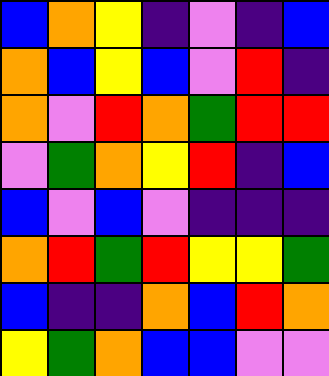[["blue", "orange", "yellow", "indigo", "violet", "indigo", "blue"], ["orange", "blue", "yellow", "blue", "violet", "red", "indigo"], ["orange", "violet", "red", "orange", "green", "red", "red"], ["violet", "green", "orange", "yellow", "red", "indigo", "blue"], ["blue", "violet", "blue", "violet", "indigo", "indigo", "indigo"], ["orange", "red", "green", "red", "yellow", "yellow", "green"], ["blue", "indigo", "indigo", "orange", "blue", "red", "orange"], ["yellow", "green", "orange", "blue", "blue", "violet", "violet"]]